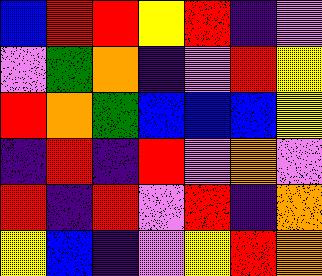[["blue", "red", "red", "yellow", "red", "indigo", "violet"], ["violet", "green", "orange", "indigo", "violet", "red", "yellow"], ["red", "orange", "green", "blue", "blue", "blue", "yellow"], ["indigo", "red", "indigo", "red", "violet", "orange", "violet"], ["red", "indigo", "red", "violet", "red", "indigo", "orange"], ["yellow", "blue", "indigo", "violet", "yellow", "red", "orange"]]